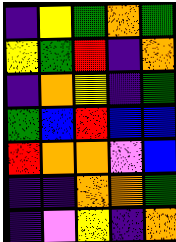[["indigo", "yellow", "green", "orange", "green"], ["yellow", "green", "red", "indigo", "orange"], ["indigo", "orange", "yellow", "indigo", "green"], ["green", "blue", "red", "blue", "blue"], ["red", "orange", "orange", "violet", "blue"], ["indigo", "indigo", "orange", "orange", "green"], ["indigo", "violet", "yellow", "indigo", "orange"]]